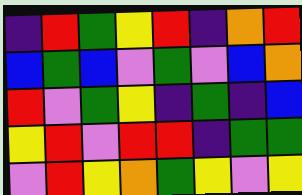[["indigo", "red", "green", "yellow", "red", "indigo", "orange", "red"], ["blue", "green", "blue", "violet", "green", "violet", "blue", "orange"], ["red", "violet", "green", "yellow", "indigo", "green", "indigo", "blue"], ["yellow", "red", "violet", "red", "red", "indigo", "green", "green"], ["violet", "red", "yellow", "orange", "green", "yellow", "violet", "yellow"]]